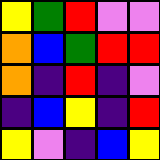[["yellow", "green", "red", "violet", "violet"], ["orange", "blue", "green", "red", "red"], ["orange", "indigo", "red", "indigo", "violet"], ["indigo", "blue", "yellow", "indigo", "red"], ["yellow", "violet", "indigo", "blue", "yellow"]]